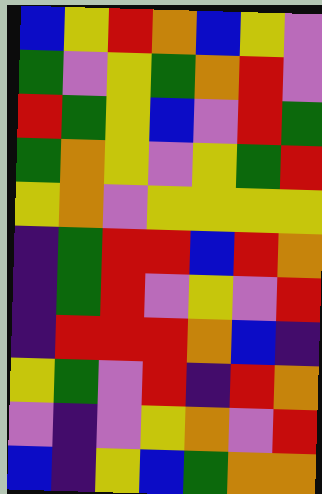[["blue", "yellow", "red", "orange", "blue", "yellow", "violet"], ["green", "violet", "yellow", "green", "orange", "red", "violet"], ["red", "green", "yellow", "blue", "violet", "red", "green"], ["green", "orange", "yellow", "violet", "yellow", "green", "red"], ["yellow", "orange", "violet", "yellow", "yellow", "yellow", "yellow"], ["indigo", "green", "red", "red", "blue", "red", "orange"], ["indigo", "green", "red", "violet", "yellow", "violet", "red"], ["indigo", "red", "red", "red", "orange", "blue", "indigo"], ["yellow", "green", "violet", "red", "indigo", "red", "orange"], ["violet", "indigo", "violet", "yellow", "orange", "violet", "red"], ["blue", "indigo", "yellow", "blue", "green", "orange", "orange"]]